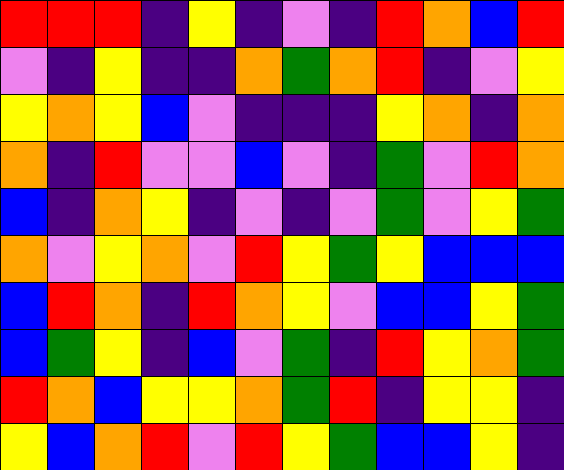[["red", "red", "red", "indigo", "yellow", "indigo", "violet", "indigo", "red", "orange", "blue", "red"], ["violet", "indigo", "yellow", "indigo", "indigo", "orange", "green", "orange", "red", "indigo", "violet", "yellow"], ["yellow", "orange", "yellow", "blue", "violet", "indigo", "indigo", "indigo", "yellow", "orange", "indigo", "orange"], ["orange", "indigo", "red", "violet", "violet", "blue", "violet", "indigo", "green", "violet", "red", "orange"], ["blue", "indigo", "orange", "yellow", "indigo", "violet", "indigo", "violet", "green", "violet", "yellow", "green"], ["orange", "violet", "yellow", "orange", "violet", "red", "yellow", "green", "yellow", "blue", "blue", "blue"], ["blue", "red", "orange", "indigo", "red", "orange", "yellow", "violet", "blue", "blue", "yellow", "green"], ["blue", "green", "yellow", "indigo", "blue", "violet", "green", "indigo", "red", "yellow", "orange", "green"], ["red", "orange", "blue", "yellow", "yellow", "orange", "green", "red", "indigo", "yellow", "yellow", "indigo"], ["yellow", "blue", "orange", "red", "violet", "red", "yellow", "green", "blue", "blue", "yellow", "indigo"]]